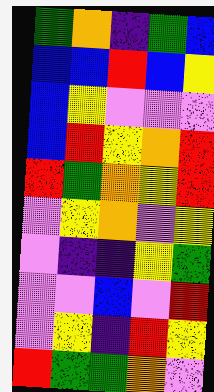[["green", "orange", "indigo", "green", "blue"], ["blue", "blue", "red", "blue", "yellow"], ["blue", "yellow", "violet", "violet", "violet"], ["blue", "red", "yellow", "orange", "red"], ["red", "green", "orange", "yellow", "red"], ["violet", "yellow", "orange", "violet", "yellow"], ["violet", "indigo", "indigo", "yellow", "green"], ["violet", "violet", "blue", "violet", "red"], ["violet", "yellow", "indigo", "red", "yellow"], ["red", "green", "green", "orange", "violet"]]